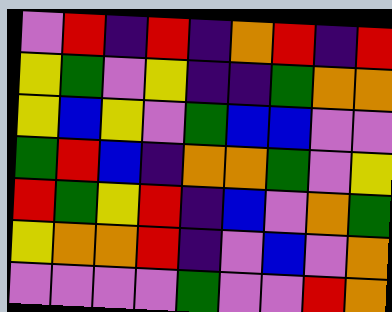[["violet", "red", "indigo", "red", "indigo", "orange", "red", "indigo", "red"], ["yellow", "green", "violet", "yellow", "indigo", "indigo", "green", "orange", "orange"], ["yellow", "blue", "yellow", "violet", "green", "blue", "blue", "violet", "violet"], ["green", "red", "blue", "indigo", "orange", "orange", "green", "violet", "yellow"], ["red", "green", "yellow", "red", "indigo", "blue", "violet", "orange", "green"], ["yellow", "orange", "orange", "red", "indigo", "violet", "blue", "violet", "orange"], ["violet", "violet", "violet", "violet", "green", "violet", "violet", "red", "orange"]]